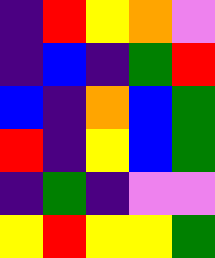[["indigo", "red", "yellow", "orange", "violet"], ["indigo", "blue", "indigo", "green", "red"], ["blue", "indigo", "orange", "blue", "green"], ["red", "indigo", "yellow", "blue", "green"], ["indigo", "green", "indigo", "violet", "violet"], ["yellow", "red", "yellow", "yellow", "green"]]